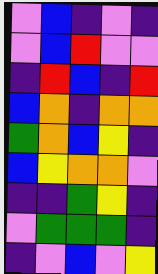[["violet", "blue", "indigo", "violet", "indigo"], ["violet", "blue", "red", "violet", "violet"], ["indigo", "red", "blue", "indigo", "red"], ["blue", "orange", "indigo", "orange", "orange"], ["green", "orange", "blue", "yellow", "indigo"], ["blue", "yellow", "orange", "orange", "violet"], ["indigo", "indigo", "green", "yellow", "indigo"], ["violet", "green", "green", "green", "indigo"], ["indigo", "violet", "blue", "violet", "yellow"]]